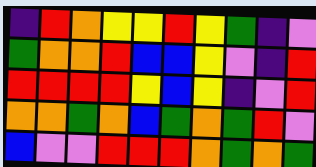[["indigo", "red", "orange", "yellow", "yellow", "red", "yellow", "green", "indigo", "violet"], ["green", "orange", "orange", "red", "blue", "blue", "yellow", "violet", "indigo", "red"], ["red", "red", "red", "red", "yellow", "blue", "yellow", "indigo", "violet", "red"], ["orange", "orange", "green", "orange", "blue", "green", "orange", "green", "red", "violet"], ["blue", "violet", "violet", "red", "red", "red", "orange", "green", "orange", "green"]]